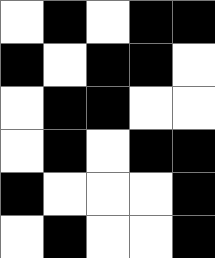[["white", "black", "white", "black", "black"], ["black", "white", "black", "black", "white"], ["white", "black", "black", "white", "white"], ["white", "black", "white", "black", "black"], ["black", "white", "white", "white", "black"], ["white", "black", "white", "white", "black"]]